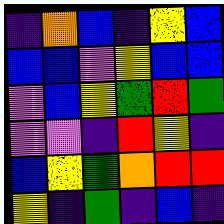[["indigo", "orange", "blue", "indigo", "yellow", "blue"], ["blue", "blue", "violet", "yellow", "blue", "blue"], ["violet", "blue", "yellow", "green", "red", "green"], ["violet", "violet", "indigo", "red", "yellow", "indigo"], ["blue", "yellow", "green", "orange", "red", "red"], ["yellow", "indigo", "green", "indigo", "blue", "indigo"]]